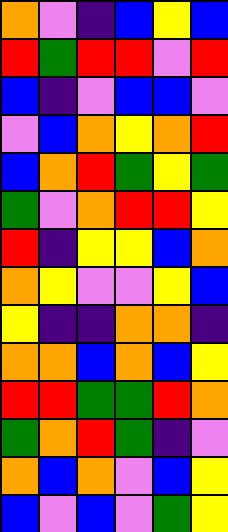[["orange", "violet", "indigo", "blue", "yellow", "blue"], ["red", "green", "red", "red", "violet", "red"], ["blue", "indigo", "violet", "blue", "blue", "violet"], ["violet", "blue", "orange", "yellow", "orange", "red"], ["blue", "orange", "red", "green", "yellow", "green"], ["green", "violet", "orange", "red", "red", "yellow"], ["red", "indigo", "yellow", "yellow", "blue", "orange"], ["orange", "yellow", "violet", "violet", "yellow", "blue"], ["yellow", "indigo", "indigo", "orange", "orange", "indigo"], ["orange", "orange", "blue", "orange", "blue", "yellow"], ["red", "red", "green", "green", "red", "orange"], ["green", "orange", "red", "green", "indigo", "violet"], ["orange", "blue", "orange", "violet", "blue", "yellow"], ["blue", "violet", "blue", "violet", "green", "yellow"]]